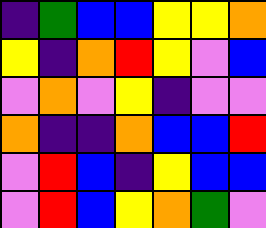[["indigo", "green", "blue", "blue", "yellow", "yellow", "orange"], ["yellow", "indigo", "orange", "red", "yellow", "violet", "blue"], ["violet", "orange", "violet", "yellow", "indigo", "violet", "violet"], ["orange", "indigo", "indigo", "orange", "blue", "blue", "red"], ["violet", "red", "blue", "indigo", "yellow", "blue", "blue"], ["violet", "red", "blue", "yellow", "orange", "green", "violet"]]